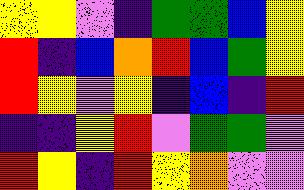[["yellow", "yellow", "violet", "indigo", "green", "green", "blue", "yellow"], ["red", "indigo", "blue", "orange", "red", "blue", "green", "yellow"], ["red", "yellow", "violet", "yellow", "indigo", "blue", "indigo", "red"], ["indigo", "indigo", "yellow", "red", "violet", "green", "green", "violet"], ["red", "yellow", "indigo", "red", "yellow", "orange", "violet", "violet"]]